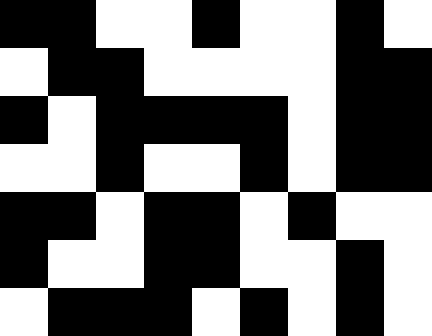[["black", "black", "white", "white", "black", "white", "white", "black", "white"], ["white", "black", "black", "white", "white", "white", "white", "black", "black"], ["black", "white", "black", "black", "black", "black", "white", "black", "black"], ["white", "white", "black", "white", "white", "black", "white", "black", "black"], ["black", "black", "white", "black", "black", "white", "black", "white", "white"], ["black", "white", "white", "black", "black", "white", "white", "black", "white"], ["white", "black", "black", "black", "white", "black", "white", "black", "white"]]